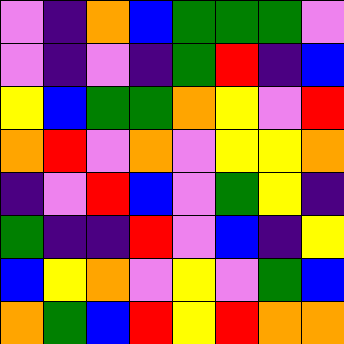[["violet", "indigo", "orange", "blue", "green", "green", "green", "violet"], ["violet", "indigo", "violet", "indigo", "green", "red", "indigo", "blue"], ["yellow", "blue", "green", "green", "orange", "yellow", "violet", "red"], ["orange", "red", "violet", "orange", "violet", "yellow", "yellow", "orange"], ["indigo", "violet", "red", "blue", "violet", "green", "yellow", "indigo"], ["green", "indigo", "indigo", "red", "violet", "blue", "indigo", "yellow"], ["blue", "yellow", "orange", "violet", "yellow", "violet", "green", "blue"], ["orange", "green", "blue", "red", "yellow", "red", "orange", "orange"]]